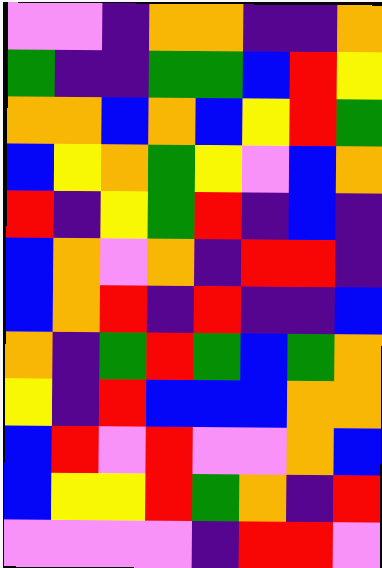[["violet", "violet", "indigo", "orange", "orange", "indigo", "indigo", "orange"], ["green", "indigo", "indigo", "green", "green", "blue", "red", "yellow"], ["orange", "orange", "blue", "orange", "blue", "yellow", "red", "green"], ["blue", "yellow", "orange", "green", "yellow", "violet", "blue", "orange"], ["red", "indigo", "yellow", "green", "red", "indigo", "blue", "indigo"], ["blue", "orange", "violet", "orange", "indigo", "red", "red", "indigo"], ["blue", "orange", "red", "indigo", "red", "indigo", "indigo", "blue"], ["orange", "indigo", "green", "red", "green", "blue", "green", "orange"], ["yellow", "indigo", "red", "blue", "blue", "blue", "orange", "orange"], ["blue", "red", "violet", "red", "violet", "violet", "orange", "blue"], ["blue", "yellow", "yellow", "red", "green", "orange", "indigo", "red"], ["violet", "violet", "violet", "violet", "indigo", "red", "red", "violet"]]